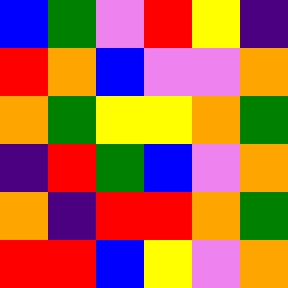[["blue", "green", "violet", "red", "yellow", "indigo"], ["red", "orange", "blue", "violet", "violet", "orange"], ["orange", "green", "yellow", "yellow", "orange", "green"], ["indigo", "red", "green", "blue", "violet", "orange"], ["orange", "indigo", "red", "red", "orange", "green"], ["red", "red", "blue", "yellow", "violet", "orange"]]